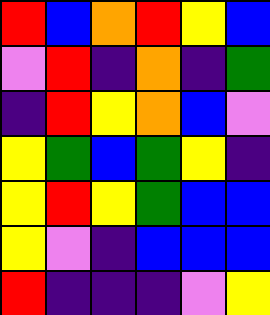[["red", "blue", "orange", "red", "yellow", "blue"], ["violet", "red", "indigo", "orange", "indigo", "green"], ["indigo", "red", "yellow", "orange", "blue", "violet"], ["yellow", "green", "blue", "green", "yellow", "indigo"], ["yellow", "red", "yellow", "green", "blue", "blue"], ["yellow", "violet", "indigo", "blue", "blue", "blue"], ["red", "indigo", "indigo", "indigo", "violet", "yellow"]]